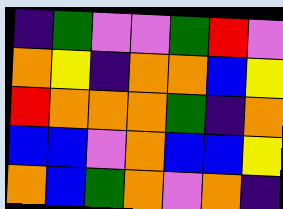[["indigo", "green", "violet", "violet", "green", "red", "violet"], ["orange", "yellow", "indigo", "orange", "orange", "blue", "yellow"], ["red", "orange", "orange", "orange", "green", "indigo", "orange"], ["blue", "blue", "violet", "orange", "blue", "blue", "yellow"], ["orange", "blue", "green", "orange", "violet", "orange", "indigo"]]